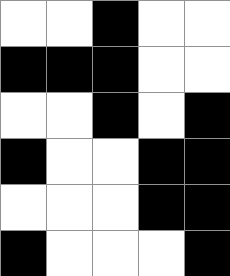[["white", "white", "black", "white", "white"], ["black", "black", "black", "white", "white"], ["white", "white", "black", "white", "black"], ["black", "white", "white", "black", "black"], ["white", "white", "white", "black", "black"], ["black", "white", "white", "white", "black"]]